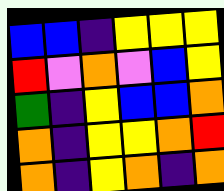[["blue", "blue", "indigo", "yellow", "yellow", "yellow"], ["red", "violet", "orange", "violet", "blue", "yellow"], ["green", "indigo", "yellow", "blue", "blue", "orange"], ["orange", "indigo", "yellow", "yellow", "orange", "red"], ["orange", "indigo", "yellow", "orange", "indigo", "orange"]]